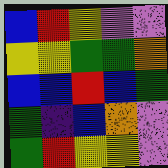[["blue", "red", "yellow", "violet", "violet"], ["yellow", "yellow", "green", "green", "orange"], ["blue", "blue", "red", "blue", "green"], ["green", "indigo", "blue", "orange", "violet"], ["green", "red", "yellow", "yellow", "violet"]]